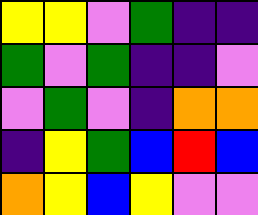[["yellow", "yellow", "violet", "green", "indigo", "indigo"], ["green", "violet", "green", "indigo", "indigo", "violet"], ["violet", "green", "violet", "indigo", "orange", "orange"], ["indigo", "yellow", "green", "blue", "red", "blue"], ["orange", "yellow", "blue", "yellow", "violet", "violet"]]